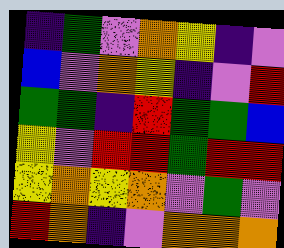[["indigo", "green", "violet", "orange", "yellow", "indigo", "violet"], ["blue", "violet", "orange", "yellow", "indigo", "violet", "red"], ["green", "green", "indigo", "red", "green", "green", "blue"], ["yellow", "violet", "red", "red", "green", "red", "red"], ["yellow", "orange", "yellow", "orange", "violet", "green", "violet"], ["red", "orange", "indigo", "violet", "orange", "orange", "orange"]]